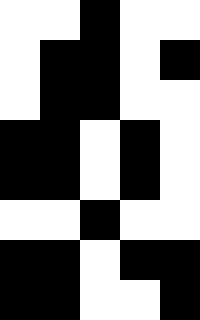[["white", "white", "black", "white", "white"], ["white", "black", "black", "white", "black"], ["white", "black", "black", "white", "white"], ["black", "black", "white", "black", "white"], ["black", "black", "white", "black", "white"], ["white", "white", "black", "white", "white"], ["black", "black", "white", "black", "black"], ["black", "black", "white", "white", "black"]]